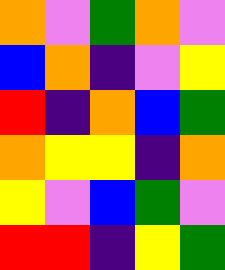[["orange", "violet", "green", "orange", "violet"], ["blue", "orange", "indigo", "violet", "yellow"], ["red", "indigo", "orange", "blue", "green"], ["orange", "yellow", "yellow", "indigo", "orange"], ["yellow", "violet", "blue", "green", "violet"], ["red", "red", "indigo", "yellow", "green"]]